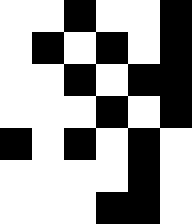[["white", "white", "black", "white", "white", "black"], ["white", "black", "white", "black", "white", "black"], ["white", "white", "black", "white", "black", "black"], ["white", "white", "white", "black", "white", "black"], ["black", "white", "black", "white", "black", "white"], ["white", "white", "white", "white", "black", "white"], ["white", "white", "white", "black", "black", "white"]]